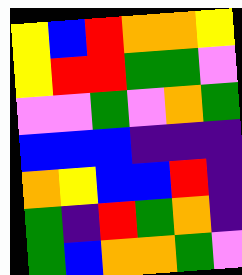[["yellow", "blue", "red", "orange", "orange", "yellow"], ["yellow", "red", "red", "green", "green", "violet"], ["violet", "violet", "green", "violet", "orange", "green"], ["blue", "blue", "blue", "indigo", "indigo", "indigo"], ["orange", "yellow", "blue", "blue", "red", "indigo"], ["green", "indigo", "red", "green", "orange", "indigo"], ["green", "blue", "orange", "orange", "green", "violet"]]